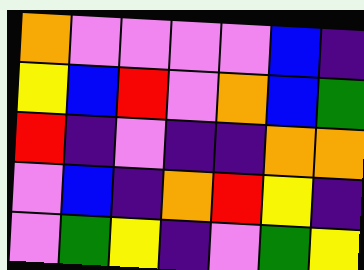[["orange", "violet", "violet", "violet", "violet", "blue", "indigo"], ["yellow", "blue", "red", "violet", "orange", "blue", "green"], ["red", "indigo", "violet", "indigo", "indigo", "orange", "orange"], ["violet", "blue", "indigo", "orange", "red", "yellow", "indigo"], ["violet", "green", "yellow", "indigo", "violet", "green", "yellow"]]